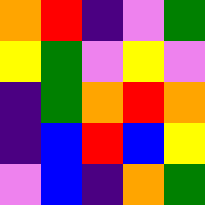[["orange", "red", "indigo", "violet", "green"], ["yellow", "green", "violet", "yellow", "violet"], ["indigo", "green", "orange", "red", "orange"], ["indigo", "blue", "red", "blue", "yellow"], ["violet", "blue", "indigo", "orange", "green"]]